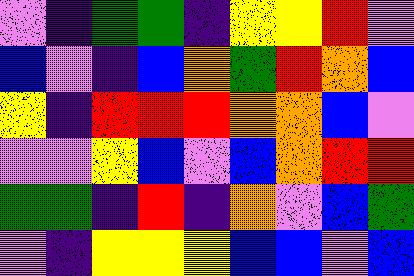[["violet", "indigo", "green", "green", "indigo", "yellow", "yellow", "red", "violet"], ["blue", "violet", "indigo", "blue", "orange", "green", "red", "orange", "blue"], ["yellow", "indigo", "red", "red", "red", "orange", "orange", "blue", "violet"], ["violet", "violet", "yellow", "blue", "violet", "blue", "orange", "red", "red"], ["green", "green", "indigo", "red", "indigo", "orange", "violet", "blue", "green"], ["violet", "indigo", "yellow", "yellow", "yellow", "blue", "blue", "violet", "blue"]]